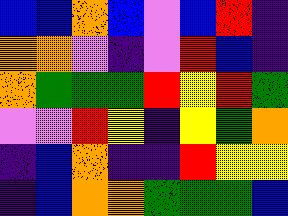[["blue", "blue", "orange", "blue", "violet", "blue", "red", "indigo"], ["orange", "orange", "violet", "indigo", "violet", "red", "blue", "indigo"], ["orange", "green", "green", "green", "red", "yellow", "red", "green"], ["violet", "violet", "red", "yellow", "indigo", "yellow", "green", "orange"], ["indigo", "blue", "orange", "indigo", "indigo", "red", "yellow", "yellow"], ["indigo", "blue", "orange", "orange", "green", "green", "green", "blue"]]